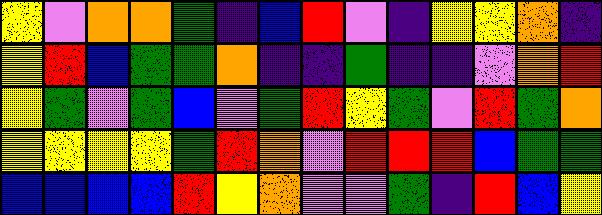[["yellow", "violet", "orange", "orange", "green", "indigo", "blue", "red", "violet", "indigo", "yellow", "yellow", "orange", "indigo"], ["yellow", "red", "blue", "green", "green", "orange", "indigo", "indigo", "green", "indigo", "indigo", "violet", "orange", "red"], ["yellow", "green", "violet", "green", "blue", "violet", "green", "red", "yellow", "green", "violet", "red", "green", "orange"], ["yellow", "yellow", "yellow", "yellow", "green", "red", "orange", "violet", "red", "red", "red", "blue", "green", "green"], ["blue", "blue", "blue", "blue", "red", "yellow", "orange", "violet", "violet", "green", "indigo", "red", "blue", "yellow"]]